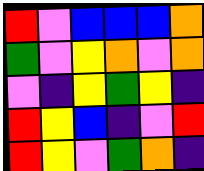[["red", "violet", "blue", "blue", "blue", "orange"], ["green", "violet", "yellow", "orange", "violet", "orange"], ["violet", "indigo", "yellow", "green", "yellow", "indigo"], ["red", "yellow", "blue", "indigo", "violet", "red"], ["red", "yellow", "violet", "green", "orange", "indigo"]]